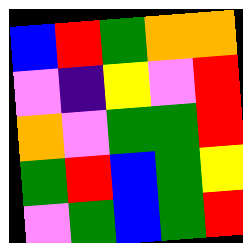[["blue", "red", "green", "orange", "orange"], ["violet", "indigo", "yellow", "violet", "red"], ["orange", "violet", "green", "green", "red"], ["green", "red", "blue", "green", "yellow"], ["violet", "green", "blue", "green", "red"]]